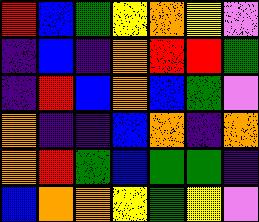[["red", "blue", "green", "yellow", "orange", "yellow", "violet"], ["indigo", "blue", "indigo", "orange", "red", "red", "green"], ["indigo", "red", "blue", "orange", "blue", "green", "violet"], ["orange", "indigo", "indigo", "blue", "orange", "indigo", "orange"], ["orange", "red", "green", "blue", "green", "green", "indigo"], ["blue", "orange", "orange", "yellow", "green", "yellow", "violet"]]